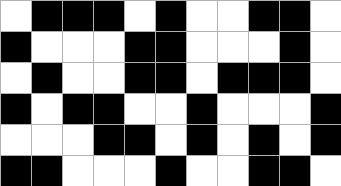[["white", "black", "black", "black", "white", "black", "white", "white", "black", "black", "white"], ["black", "white", "white", "white", "black", "black", "white", "white", "white", "black", "white"], ["white", "black", "white", "white", "black", "black", "white", "black", "black", "black", "white"], ["black", "white", "black", "black", "white", "white", "black", "white", "white", "white", "black"], ["white", "white", "white", "black", "black", "white", "black", "white", "black", "white", "black"], ["black", "black", "white", "white", "white", "black", "white", "white", "black", "black", "white"]]